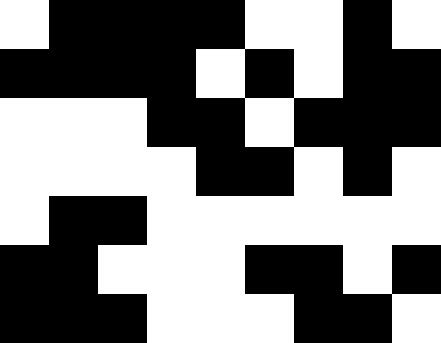[["white", "black", "black", "black", "black", "white", "white", "black", "white"], ["black", "black", "black", "black", "white", "black", "white", "black", "black"], ["white", "white", "white", "black", "black", "white", "black", "black", "black"], ["white", "white", "white", "white", "black", "black", "white", "black", "white"], ["white", "black", "black", "white", "white", "white", "white", "white", "white"], ["black", "black", "white", "white", "white", "black", "black", "white", "black"], ["black", "black", "black", "white", "white", "white", "black", "black", "white"]]